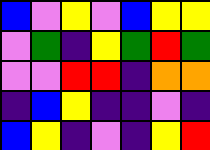[["blue", "violet", "yellow", "violet", "blue", "yellow", "yellow"], ["violet", "green", "indigo", "yellow", "green", "red", "green"], ["violet", "violet", "red", "red", "indigo", "orange", "orange"], ["indigo", "blue", "yellow", "indigo", "indigo", "violet", "indigo"], ["blue", "yellow", "indigo", "violet", "indigo", "yellow", "red"]]